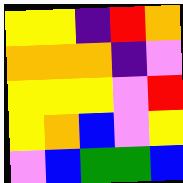[["yellow", "yellow", "indigo", "red", "orange"], ["orange", "orange", "orange", "indigo", "violet"], ["yellow", "yellow", "yellow", "violet", "red"], ["yellow", "orange", "blue", "violet", "yellow"], ["violet", "blue", "green", "green", "blue"]]